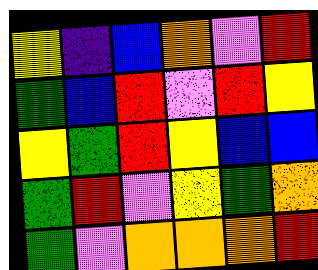[["yellow", "indigo", "blue", "orange", "violet", "red"], ["green", "blue", "red", "violet", "red", "yellow"], ["yellow", "green", "red", "yellow", "blue", "blue"], ["green", "red", "violet", "yellow", "green", "orange"], ["green", "violet", "orange", "orange", "orange", "red"]]